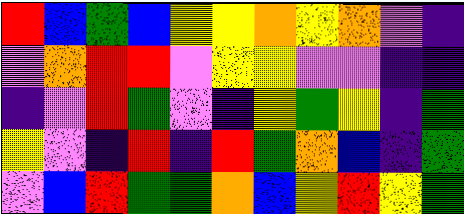[["red", "blue", "green", "blue", "yellow", "yellow", "orange", "yellow", "orange", "violet", "indigo"], ["violet", "orange", "red", "red", "violet", "yellow", "yellow", "violet", "violet", "indigo", "indigo"], ["indigo", "violet", "red", "green", "violet", "indigo", "yellow", "green", "yellow", "indigo", "green"], ["yellow", "violet", "indigo", "red", "indigo", "red", "green", "orange", "blue", "indigo", "green"], ["violet", "blue", "red", "green", "green", "orange", "blue", "yellow", "red", "yellow", "green"]]